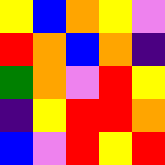[["yellow", "blue", "orange", "yellow", "violet"], ["red", "orange", "blue", "orange", "indigo"], ["green", "orange", "violet", "red", "yellow"], ["indigo", "yellow", "red", "red", "orange"], ["blue", "violet", "red", "yellow", "red"]]